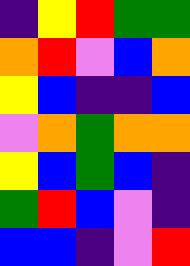[["indigo", "yellow", "red", "green", "green"], ["orange", "red", "violet", "blue", "orange"], ["yellow", "blue", "indigo", "indigo", "blue"], ["violet", "orange", "green", "orange", "orange"], ["yellow", "blue", "green", "blue", "indigo"], ["green", "red", "blue", "violet", "indigo"], ["blue", "blue", "indigo", "violet", "red"]]